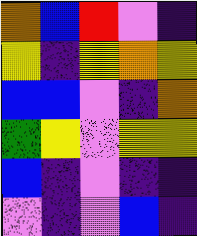[["orange", "blue", "red", "violet", "indigo"], ["yellow", "indigo", "yellow", "orange", "yellow"], ["blue", "blue", "violet", "indigo", "orange"], ["green", "yellow", "violet", "yellow", "yellow"], ["blue", "indigo", "violet", "indigo", "indigo"], ["violet", "indigo", "violet", "blue", "indigo"]]